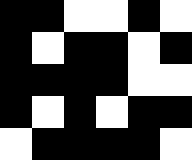[["black", "black", "white", "white", "black", "white"], ["black", "white", "black", "black", "white", "black"], ["black", "black", "black", "black", "white", "white"], ["black", "white", "black", "white", "black", "black"], ["white", "black", "black", "black", "black", "white"]]